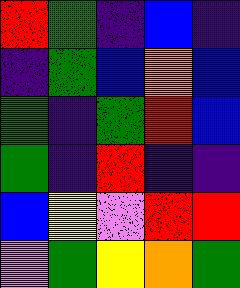[["red", "green", "indigo", "blue", "indigo"], ["indigo", "green", "blue", "orange", "blue"], ["green", "indigo", "green", "red", "blue"], ["green", "indigo", "red", "indigo", "indigo"], ["blue", "yellow", "violet", "red", "red"], ["violet", "green", "yellow", "orange", "green"]]